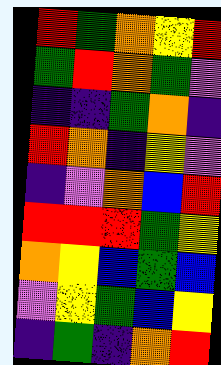[["red", "green", "orange", "yellow", "red"], ["green", "red", "orange", "green", "violet"], ["indigo", "indigo", "green", "orange", "indigo"], ["red", "orange", "indigo", "yellow", "violet"], ["indigo", "violet", "orange", "blue", "red"], ["red", "red", "red", "green", "yellow"], ["orange", "yellow", "blue", "green", "blue"], ["violet", "yellow", "green", "blue", "yellow"], ["indigo", "green", "indigo", "orange", "red"]]